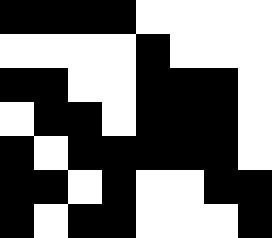[["black", "black", "black", "black", "white", "white", "white", "white"], ["white", "white", "white", "white", "black", "white", "white", "white"], ["black", "black", "white", "white", "black", "black", "black", "white"], ["white", "black", "black", "white", "black", "black", "black", "white"], ["black", "white", "black", "black", "black", "black", "black", "white"], ["black", "black", "white", "black", "white", "white", "black", "black"], ["black", "white", "black", "black", "white", "white", "white", "black"]]